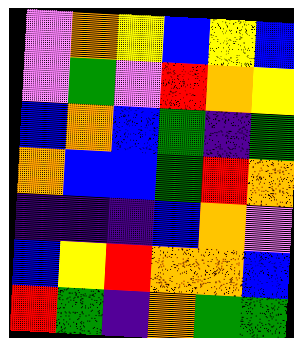[["violet", "orange", "yellow", "blue", "yellow", "blue"], ["violet", "green", "violet", "red", "orange", "yellow"], ["blue", "orange", "blue", "green", "indigo", "green"], ["orange", "blue", "blue", "green", "red", "orange"], ["indigo", "indigo", "indigo", "blue", "orange", "violet"], ["blue", "yellow", "red", "orange", "orange", "blue"], ["red", "green", "indigo", "orange", "green", "green"]]